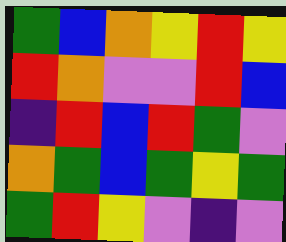[["green", "blue", "orange", "yellow", "red", "yellow"], ["red", "orange", "violet", "violet", "red", "blue"], ["indigo", "red", "blue", "red", "green", "violet"], ["orange", "green", "blue", "green", "yellow", "green"], ["green", "red", "yellow", "violet", "indigo", "violet"]]